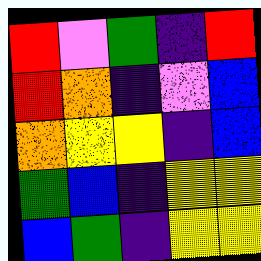[["red", "violet", "green", "indigo", "red"], ["red", "orange", "indigo", "violet", "blue"], ["orange", "yellow", "yellow", "indigo", "blue"], ["green", "blue", "indigo", "yellow", "yellow"], ["blue", "green", "indigo", "yellow", "yellow"]]